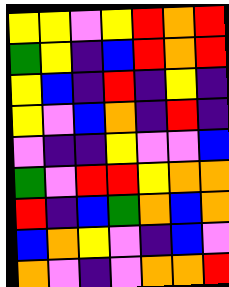[["yellow", "yellow", "violet", "yellow", "red", "orange", "red"], ["green", "yellow", "indigo", "blue", "red", "orange", "red"], ["yellow", "blue", "indigo", "red", "indigo", "yellow", "indigo"], ["yellow", "violet", "blue", "orange", "indigo", "red", "indigo"], ["violet", "indigo", "indigo", "yellow", "violet", "violet", "blue"], ["green", "violet", "red", "red", "yellow", "orange", "orange"], ["red", "indigo", "blue", "green", "orange", "blue", "orange"], ["blue", "orange", "yellow", "violet", "indigo", "blue", "violet"], ["orange", "violet", "indigo", "violet", "orange", "orange", "red"]]